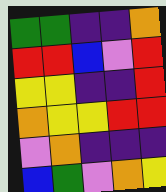[["green", "green", "indigo", "indigo", "orange"], ["red", "red", "blue", "violet", "red"], ["yellow", "yellow", "indigo", "indigo", "red"], ["orange", "yellow", "yellow", "red", "red"], ["violet", "orange", "indigo", "indigo", "indigo"], ["blue", "green", "violet", "orange", "yellow"]]